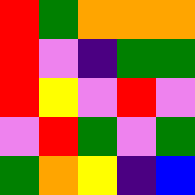[["red", "green", "orange", "orange", "orange"], ["red", "violet", "indigo", "green", "green"], ["red", "yellow", "violet", "red", "violet"], ["violet", "red", "green", "violet", "green"], ["green", "orange", "yellow", "indigo", "blue"]]